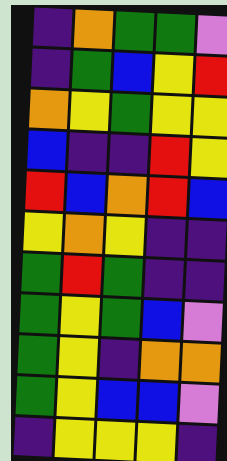[["indigo", "orange", "green", "green", "violet"], ["indigo", "green", "blue", "yellow", "red"], ["orange", "yellow", "green", "yellow", "yellow"], ["blue", "indigo", "indigo", "red", "yellow"], ["red", "blue", "orange", "red", "blue"], ["yellow", "orange", "yellow", "indigo", "indigo"], ["green", "red", "green", "indigo", "indigo"], ["green", "yellow", "green", "blue", "violet"], ["green", "yellow", "indigo", "orange", "orange"], ["green", "yellow", "blue", "blue", "violet"], ["indigo", "yellow", "yellow", "yellow", "indigo"]]